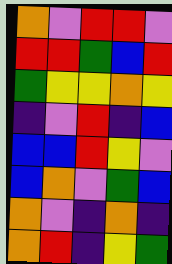[["orange", "violet", "red", "red", "violet"], ["red", "red", "green", "blue", "red"], ["green", "yellow", "yellow", "orange", "yellow"], ["indigo", "violet", "red", "indigo", "blue"], ["blue", "blue", "red", "yellow", "violet"], ["blue", "orange", "violet", "green", "blue"], ["orange", "violet", "indigo", "orange", "indigo"], ["orange", "red", "indigo", "yellow", "green"]]